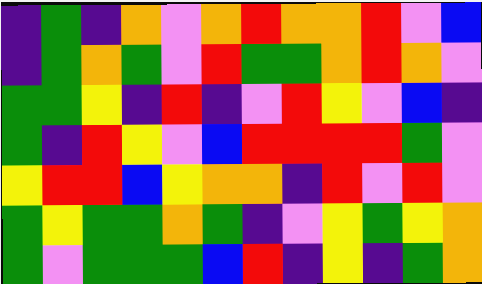[["indigo", "green", "indigo", "orange", "violet", "orange", "red", "orange", "orange", "red", "violet", "blue"], ["indigo", "green", "orange", "green", "violet", "red", "green", "green", "orange", "red", "orange", "violet"], ["green", "green", "yellow", "indigo", "red", "indigo", "violet", "red", "yellow", "violet", "blue", "indigo"], ["green", "indigo", "red", "yellow", "violet", "blue", "red", "red", "red", "red", "green", "violet"], ["yellow", "red", "red", "blue", "yellow", "orange", "orange", "indigo", "red", "violet", "red", "violet"], ["green", "yellow", "green", "green", "orange", "green", "indigo", "violet", "yellow", "green", "yellow", "orange"], ["green", "violet", "green", "green", "green", "blue", "red", "indigo", "yellow", "indigo", "green", "orange"]]